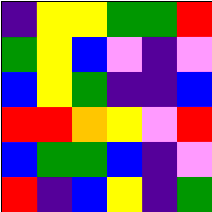[["indigo", "yellow", "yellow", "green", "green", "red"], ["green", "yellow", "blue", "violet", "indigo", "violet"], ["blue", "yellow", "green", "indigo", "indigo", "blue"], ["red", "red", "orange", "yellow", "violet", "red"], ["blue", "green", "green", "blue", "indigo", "violet"], ["red", "indigo", "blue", "yellow", "indigo", "green"]]